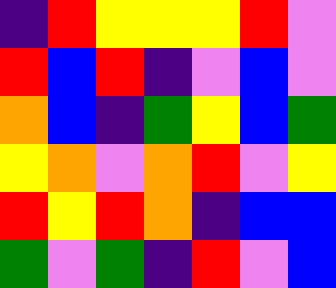[["indigo", "red", "yellow", "yellow", "yellow", "red", "violet"], ["red", "blue", "red", "indigo", "violet", "blue", "violet"], ["orange", "blue", "indigo", "green", "yellow", "blue", "green"], ["yellow", "orange", "violet", "orange", "red", "violet", "yellow"], ["red", "yellow", "red", "orange", "indigo", "blue", "blue"], ["green", "violet", "green", "indigo", "red", "violet", "blue"]]